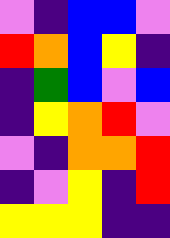[["violet", "indigo", "blue", "blue", "violet"], ["red", "orange", "blue", "yellow", "indigo"], ["indigo", "green", "blue", "violet", "blue"], ["indigo", "yellow", "orange", "red", "violet"], ["violet", "indigo", "orange", "orange", "red"], ["indigo", "violet", "yellow", "indigo", "red"], ["yellow", "yellow", "yellow", "indigo", "indigo"]]